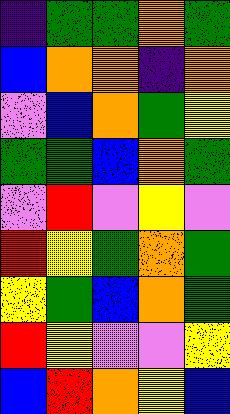[["indigo", "green", "green", "orange", "green"], ["blue", "orange", "orange", "indigo", "orange"], ["violet", "blue", "orange", "green", "yellow"], ["green", "green", "blue", "orange", "green"], ["violet", "red", "violet", "yellow", "violet"], ["red", "yellow", "green", "orange", "green"], ["yellow", "green", "blue", "orange", "green"], ["red", "yellow", "violet", "violet", "yellow"], ["blue", "red", "orange", "yellow", "blue"]]